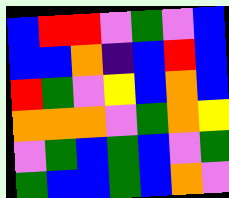[["blue", "red", "red", "violet", "green", "violet", "blue"], ["blue", "blue", "orange", "indigo", "blue", "red", "blue"], ["red", "green", "violet", "yellow", "blue", "orange", "blue"], ["orange", "orange", "orange", "violet", "green", "orange", "yellow"], ["violet", "green", "blue", "green", "blue", "violet", "green"], ["green", "blue", "blue", "green", "blue", "orange", "violet"]]